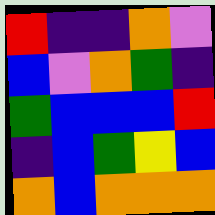[["red", "indigo", "indigo", "orange", "violet"], ["blue", "violet", "orange", "green", "indigo"], ["green", "blue", "blue", "blue", "red"], ["indigo", "blue", "green", "yellow", "blue"], ["orange", "blue", "orange", "orange", "orange"]]